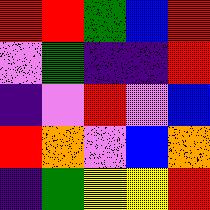[["red", "red", "green", "blue", "red"], ["violet", "green", "indigo", "indigo", "red"], ["indigo", "violet", "red", "violet", "blue"], ["red", "orange", "violet", "blue", "orange"], ["indigo", "green", "yellow", "yellow", "red"]]